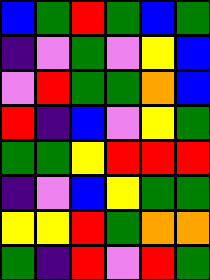[["blue", "green", "red", "green", "blue", "green"], ["indigo", "violet", "green", "violet", "yellow", "blue"], ["violet", "red", "green", "green", "orange", "blue"], ["red", "indigo", "blue", "violet", "yellow", "green"], ["green", "green", "yellow", "red", "red", "red"], ["indigo", "violet", "blue", "yellow", "green", "green"], ["yellow", "yellow", "red", "green", "orange", "orange"], ["green", "indigo", "red", "violet", "red", "green"]]